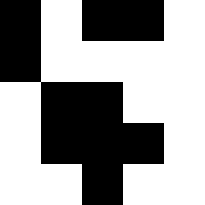[["black", "white", "black", "black", "white"], ["black", "white", "white", "white", "white"], ["white", "black", "black", "white", "white"], ["white", "black", "black", "black", "white"], ["white", "white", "black", "white", "white"]]